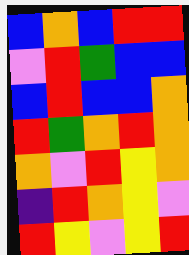[["blue", "orange", "blue", "red", "red"], ["violet", "red", "green", "blue", "blue"], ["blue", "red", "blue", "blue", "orange"], ["red", "green", "orange", "red", "orange"], ["orange", "violet", "red", "yellow", "orange"], ["indigo", "red", "orange", "yellow", "violet"], ["red", "yellow", "violet", "yellow", "red"]]